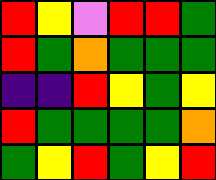[["red", "yellow", "violet", "red", "red", "green"], ["red", "green", "orange", "green", "green", "green"], ["indigo", "indigo", "red", "yellow", "green", "yellow"], ["red", "green", "green", "green", "green", "orange"], ["green", "yellow", "red", "green", "yellow", "red"]]